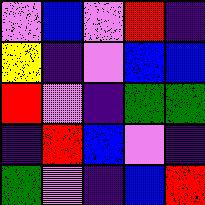[["violet", "blue", "violet", "red", "indigo"], ["yellow", "indigo", "violet", "blue", "blue"], ["red", "violet", "indigo", "green", "green"], ["indigo", "red", "blue", "violet", "indigo"], ["green", "violet", "indigo", "blue", "red"]]